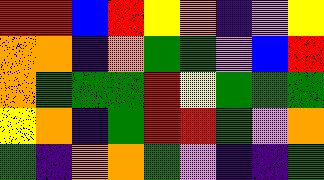[["red", "red", "blue", "red", "yellow", "orange", "indigo", "violet", "yellow"], ["orange", "orange", "indigo", "orange", "green", "green", "violet", "blue", "red"], ["orange", "green", "green", "green", "red", "yellow", "green", "green", "green"], ["yellow", "orange", "indigo", "green", "red", "red", "green", "violet", "orange"], ["green", "indigo", "orange", "orange", "green", "violet", "indigo", "indigo", "green"]]